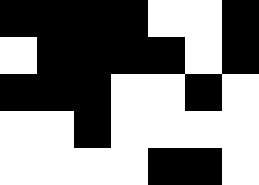[["black", "black", "black", "black", "white", "white", "black"], ["white", "black", "black", "black", "black", "white", "black"], ["black", "black", "black", "white", "white", "black", "white"], ["white", "white", "black", "white", "white", "white", "white"], ["white", "white", "white", "white", "black", "black", "white"]]